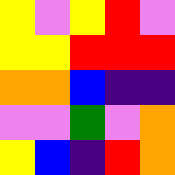[["yellow", "violet", "yellow", "red", "violet"], ["yellow", "yellow", "red", "red", "red"], ["orange", "orange", "blue", "indigo", "indigo"], ["violet", "violet", "green", "violet", "orange"], ["yellow", "blue", "indigo", "red", "orange"]]